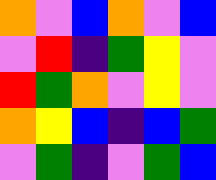[["orange", "violet", "blue", "orange", "violet", "blue"], ["violet", "red", "indigo", "green", "yellow", "violet"], ["red", "green", "orange", "violet", "yellow", "violet"], ["orange", "yellow", "blue", "indigo", "blue", "green"], ["violet", "green", "indigo", "violet", "green", "blue"]]